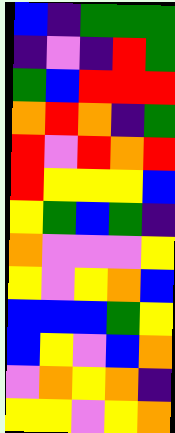[["blue", "indigo", "green", "green", "green"], ["indigo", "violet", "indigo", "red", "green"], ["green", "blue", "red", "red", "red"], ["orange", "red", "orange", "indigo", "green"], ["red", "violet", "red", "orange", "red"], ["red", "yellow", "yellow", "yellow", "blue"], ["yellow", "green", "blue", "green", "indigo"], ["orange", "violet", "violet", "violet", "yellow"], ["yellow", "violet", "yellow", "orange", "blue"], ["blue", "blue", "blue", "green", "yellow"], ["blue", "yellow", "violet", "blue", "orange"], ["violet", "orange", "yellow", "orange", "indigo"], ["yellow", "yellow", "violet", "yellow", "orange"]]